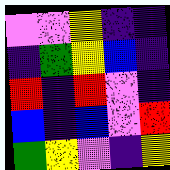[["violet", "violet", "yellow", "indigo", "indigo"], ["indigo", "green", "yellow", "blue", "indigo"], ["red", "indigo", "red", "violet", "indigo"], ["blue", "indigo", "blue", "violet", "red"], ["green", "yellow", "violet", "indigo", "yellow"]]